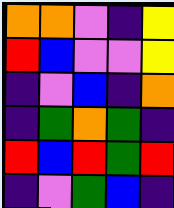[["orange", "orange", "violet", "indigo", "yellow"], ["red", "blue", "violet", "violet", "yellow"], ["indigo", "violet", "blue", "indigo", "orange"], ["indigo", "green", "orange", "green", "indigo"], ["red", "blue", "red", "green", "red"], ["indigo", "violet", "green", "blue", "indigo"]]